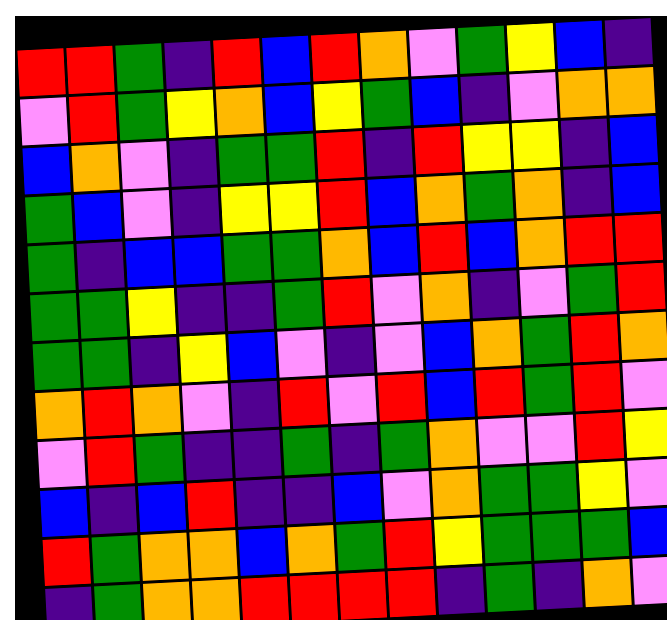[["red", "red", "green", "indigo", "red", "blue", "red", "orange", "violet", "green", "yellow", "blue", "indigo"], ["violet", "red", "green", "yellow", "orange", "blue", "yellow", "green", "blue", "indigo", "violet", "orange", "orange"], ["blue", "orange", "violet", "indigo", "green", "green", "red", "indigo", "red", "yellow", "yellow", "indigo", "blue"], ["green", "blue", "violet", "indigo", "yellow", "yellow", "red", "blue", "orange", "green", "orange", "indigo", "blue"], ["green", "indigo", "blue", "blue", "green", "green", "orange", "blue", "red", "blue", "orange", "red", "red"], ["green", "green", "yellow", "indigo", "indigo", "green", "red", "violet", "orange", "indigo", "violet", "green", "red"], ["green", "green", "indigo", "yellow", "blue", "violet", "indigo", "violet", "blue", "orange", "green", "red", "orange"], ["orange", "red", "orange", "violet", "indigo", "red", "violet", "red", "blue", "red", "green", "red", "violet"], ["violet", "red", "green", "indigo", "indigo", "green", "indigo", "green", "orange", "violet", "violet", "red", "yellow"], ["blue", "indigo", "blue", "red", "indigo", "indigo", "blue", "violet", "orange", "green", "green", "yellow", "violet"], ["red", "green", "orange", "orange", "blue", "orange", "green", "red", "yellow", "green", "green", "green", "blue"], ["indigo", "green", "orange", "orange", "red", "red", "red", "red", "indigo", "green", "indigo", "orange", "violet"]]